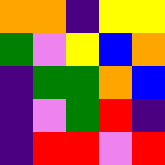[["orange", "orange", "indigo", "yellow", "yellow"], ["green", "violet", "yellow", "blue", "orange"], ["indigo", "green", "green", "orange", "blue"], ["indigo", "violet", "green", "red", "indigo"], ["indigo", "red", "red", "violet", "red"]]